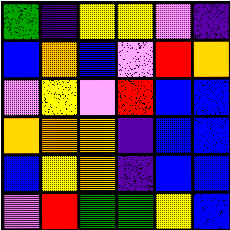[["green", "indigo", "yellow", "yellow", "violet", "indigo"], ["blue", "orange", "blue", "violet", "red", "orange"], ["violet", "yellow", "violet", "red", "blue", "blue"], ["orange", "orange", "orange", "indigo", "blue", "blue"], ["blue", "yellow", "orange", "indigo", "blue", "blue"], ["violet", "red", "green", "green", "yellow", "blue"]]